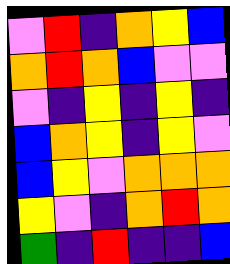[["violet", "red", "indigo", "orange", "yellow", "blue"], ["orange", "red", "orange", "blue", "violet", "violet"], ["violet", "indigo", "yellow", "indigo", "yellow", "indigo"], ["blue", "orange", "yellow", "indigo", "yellow", "violet"], ["blue", "yellow", "violet", "orange", "orange", "orange"], ["yellow", "violet", "indigo", "orange", "red", "orange"], ["green", "indigo", "red", "indigo", "indigo", "blue"]]